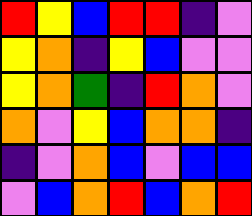[["red", "yellow", "blue", "red", "red", "indigo", "violet"], ["yellow", "orange", "indigo", "yellow", "blue", "violet", "violet"], ["yellow", "orange", "green", "indigo", "red", "orange", "violet"], ["orange", "violet", "yellow", "blue", "orange", "orange", "indigo"], ["indigo", "violet", "orange", "blue", "violet", "blue", "blue"], ["violet", "blue", "orange", "red", "blue", "orange", "red"]]